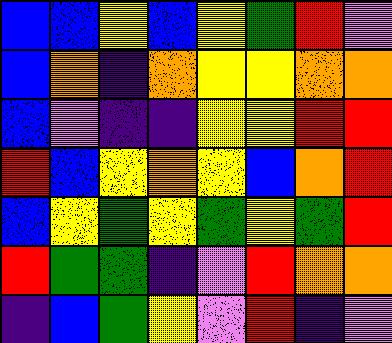[["blue", "blue", "yellow", "blue", "yellow", "green", "red", "violet"], ["blue", "orange", "indigo", "orange", "yellow", "yellow", "orange", "orange"], ["blue", "violet", "indigo", "indigo", "yellow", "yellow", "red", "red"], ["red", "blue", "yellow", "orange", "yellow", "blue", "orange", "red"], ["blue", "yellow", "green", "yellow", "green", "yellow", "green", "red"], ["red", "green", "green", "indigo", "violet", "red", "orange", "orange"], ["indigo", "blue", "green", "yellow", "violet", "red", "indigo", "violet"]]